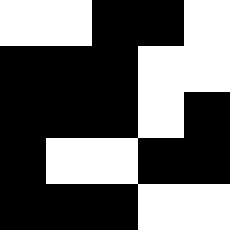[["white", "white", "black", "black", "white"], ["black", "black", "black", "white", "white"], ["black", "black", "black", "white", "black"], ["black", "white", "white", "black", "black"], ["black", "black", "black", "white", "white"]]